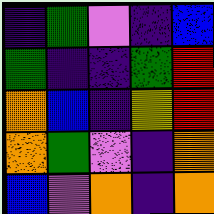[["indigo", "green", "violet", "indigo", "blue"], ["green", "indigo", "indigo", "green", "red"], ["orange", "blue", "indigo", "yellow", "red"], ["orange", "green", "violet", "indigo", "orange"], ["blue", "violet", "orange", "indigo", "orange"]]